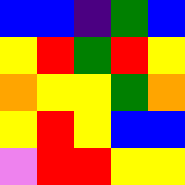[["blue", "blue", "indigo", "green", "blue"], ["yellow", "red", "green", "red", "yellow"], ["orange", "yellow", "yellow", "green", "orange"], ["yellow", "red", "yellow", "blue", "blue"], ["violet", "red", "red", "yellow", "yellow"]]